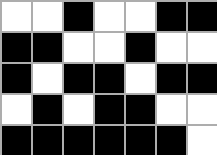[["white", "white", "black", "white", "white", "black", "black"], ["black", "black", "white", "white", "black", "white", "white"], ["black", "white", "black", "black", "white", "black", "black"], ["white", "black", "white", "black", "black", "white", "white"], ["black", "black", "black", "black", "black", "black", "white"]]